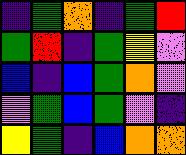[["indigo", "green", "orange", "indigo", "green", "red"], ["green", "red", "indigo", "green", "yellow", "violet"], ["blue", "indigo", "blue", "green", "orange", "violet"], ["violet", "green", "blue", "green", "violet", "indigo"], ["yellow", "green", "indigo", "blue", "orange", "orange"]]